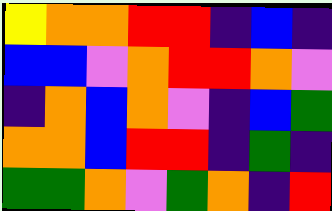[["yellow", "orange", "orange", "red", "red", "indigo", "blue", "indigo"], ["blue", "blue", "violet", "orange", "red", "red", "orange", "violet"], ["indigo", "orange", "blue", "orange", "violet", "indigo", "blue", "green"], ["orange", "orange", "blue", "red", "red", "indigo", "green", "indigo"], ["green", "green", "orange", "violet", "green", "orange", "indigo", "red"]]